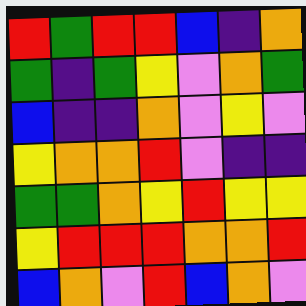[["red", "green", "red", "red", "blue", "indigo", "orange"], ["green", "indigo", "green", "yellow", "violet", "orange", "green"], ["blue", "indigo", "indigo", "orange", "violet", "yellow", "violet"], ["yellow", "orange", "orange", "red", "violet", "indigo", "indigo"], ["green", "green", "orange", "yellow", "red", "yellow", "yellow"], ["yellow", "red", "red", "red", "orange", "orange", "red"], ["blue", "orange", "violet", "red", "blue", "orange", "violet"]]